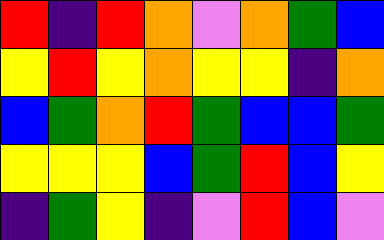[["red", "indigo", "red", "orange", "violet", "orange", "green", "blue"], ["yellow", "red", "yellow", "orange", "yellow", "yellow", "indigo", "orange"], ["blue", "green", "orange", "red", "green", "blue", "blue", "green"], ["yellow", "yellow", "yellow", "blue", "green", "red", "blue", "yellow"], ["indigo", "green", "yellow", "indigo", "violet", "red", "blue", "violet"]]